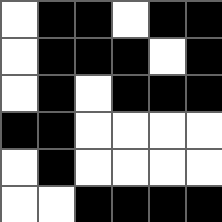[["white", "black", "black", "white", "black", "black"], ["white", "black", "black", "black", "white", "black"], ["white", "black", "white", "black", "black", "black"], ["black", "black", "white", "white", "white", "white"], ["white", "black", "white", "white", "white", "white"], ["white", "white", "black", "black", "black", "black"]]